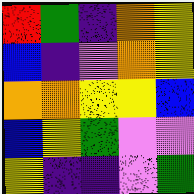[["red", "green", "indigo", "orange", "yellow"], ["blue", "indigo", "violet", "orange", "yellow"], ["orange", "orange", "yellow", "yellow", "blue"], ["blue", "yellow", "green", "violet", "violet"], ["yellow", "indigo", "indigo", "violet", "green"]]